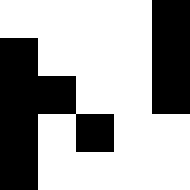[["white", "white", "white", "white", "black"], ["black", "white", "white", "white", "black"], ["black", "black", "white", "white", "black"], ["black", "white", "black", "white", "white"], ["black", "white", "white", "white", "white"]]